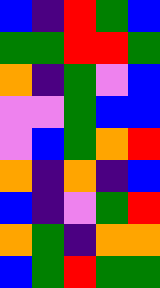[["blue", "indigo", "red", "green", "blue"], ["green", "green", "red", "red", "green"], ["orange", "indigo", "green", "violet", "blue"], ["violet", "violet", "green", "blue", "blue"], ["violet", "blue", "green", "orange", "red"], ["orange", "indigo", "orange", "indigo", "blue"], ["blue", "indigo", "violet", "green", "red"], ["orange", "green", "indigo", "orange", "orange"], ["blue", "green", "red", "green", "green"]]